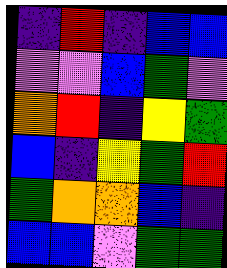[["indigo", "red", "indigo", "blue", "blue"], ["violet", "violet", "blue", "green", "violet"], ["orange", "red", "indigo", "yellow", "green"], ["blue", "indigo", "yellow", "green", "red"], ["green", "orange", "orange", "blue", "indigo"], ["blue", "blue", "violet", "green", "green"]]